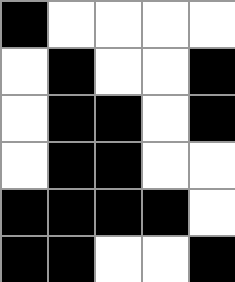[["black", "white", "white", "white", "white"], ["white", "black", "white", "white", "black"], ["white", "black", "black", "white", "black"], ["white", "black", "black", "white", "white"], ["black", "black", "black", "black", "white"], ["black", "black", "white", "white", "black"]]